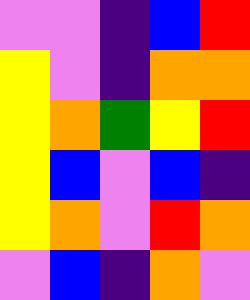[["violet", "violet", "indigo", "blue", "red"], ["yellow", "violet", "indigo", "orange", "orange"], ["yellow", "orange", "green", "yellow", "red"], ["yellow", "blue", "violet", "blue", "indigo"], ["yellow", "orange", "violet", "red", "orange"], ["violet", "blue", "indigo", "orange", "violet"]]